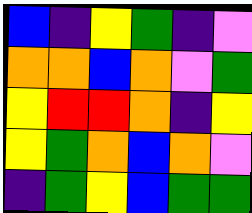[["blue", "indigo", "yellow", "green", "indigo", "violet"], ["orange", "orange", "blue", "orange", "violet", "green"], ["yellow", "red", "red", "orange", "indigo", "yellow"], ["yellow", "green", "orange", "blue", "orange", "violet"], ["indigo", "green", "yellow", "blue", "green", "green"]]